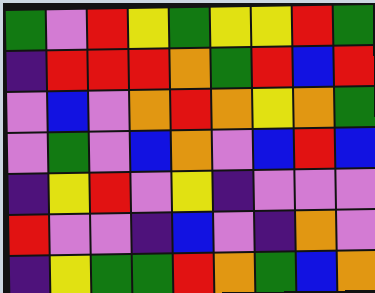[["green", "violet", "red", "yellow", "green", "yellow", "yellow", "red", "green"], ["indigo", "red", "red", "red", "orange", "green", "red", "blue", "red"], ["violet", "blue", "violet", "orange", "red", "orange", "yellow", "orange", "green"], ["violet", "green", "violet", "blue", "orange", "violet", "blue", "red", "blue"], ["indigo", "yellow", "red", "violet", "yellow", "indigo", "violet", "violet", "violet"], ["red", "violet", "violet", "indigo", "blue", "violet", "indigo", "orange", "violet"], ["indigo", "yellow", "green", "green", "red", "orange", "green", "blue", "orange"]]